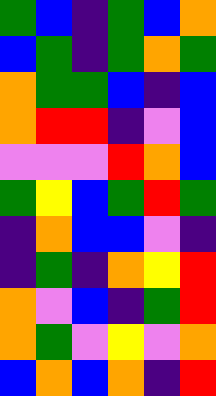[["green", "blue", "indigo", "green", "blue", "orange"], ["blue", "green", "indigo", "green", "orange", "green"], ["orange", "green", "green", "blue", "indigo", "blue"], ["orange", "red", "red", "indigo", "violet", "blue"], ["violet", "violet", "violet", "red", "orange", "blue"], ["green", "yellow", "blue", "green", "red", "green"], ["indigo", "orange", "blue", "blue", "violet", "indigo"], ["indigo", "green", "indigo", "orange", "yellow", "red"], ["orange", "violet", "blue", "indigo", "green", "red"], ["orange", "green", "violet", "yellow", "violet", "orange"], ["blue", "orange", "blue", "orange", "indigo", "red"]]